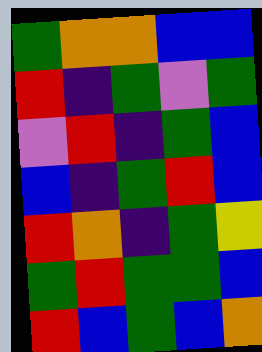[["green", "orange", "orange", "blue", "blue"], ["red", "indigo", "green", "violet", "green"], ["violet", "red", "indigo", "green", "blue"], ["blue", "indigo", "green", "red", "blue"], ["red", "orange", "indigo", "green", "yellow"], ["green", "red", "green", "green", "blue"], ["red", "blue", "green", "blue", "orange"]]